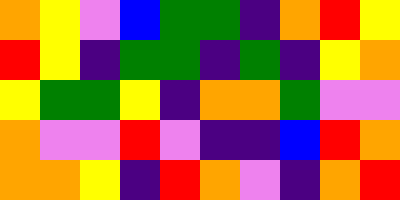[["orange", "yellow", "violet", "blue", "green", "green", "indigo", "orange", "red", "yellow"], ["red", "yellow", "indigo", "green", "green", "indigo", "green", "indigo", "yellow", "orange"], ["yellow", "green", "green", "yellow", "indigo", "orange", "orange", "green", "violet", "violet"], ["orange", "violet", "violet", "red", "violet", "indigo", "indigo", "blue", "red", "orange"], ["orange", "orange", "yellow", "indigo", "red", "orange", "violet", "indigo", "orange", "red"]]